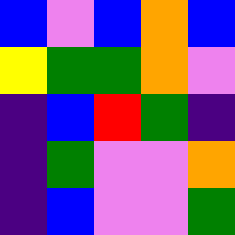[["blue", "violet", "blue", "orange", "blue"], ["yellow", "green", "green", "orange", "violet"], ["indigo", "blue", "red", "green", "indigo"], ["indigo", "green", "violet", "violet", "orange"], ["indigo", "blue", "violet", "violet", "green"]]